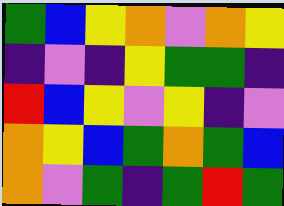[["green", "blue", "yellow", "orange", "violet", "orange", "yellow"], ["indigo", "violet", "indigo", "yellow", "green", "green", "indigo"], ["red", "blue", "yellow", "violet", "yellow", "indigo", "violet"], ["orange", "yellow", "blue", "green", "orange", "green", "blue"], ["orange", "violet", "green", "indigo", "green", "red", "green"]]